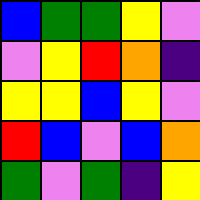[["blue", "green", "green", "yellow", "violet"], ["violet", "yellow", "red", "orange", "indigo"], ["yellow", "yellow", "blue", "yellow", "violet"], ["red", "blue", "violet", "blue", "orange"], ["green", "violet", "green", "indigo", "yellow"]]